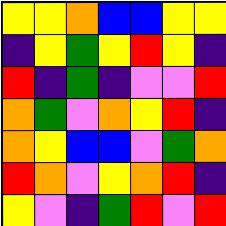[["yellow", "yellow", "orange", "blue", "blue", "yellow", "yellow"], ["indigo", "yellow", "green", "yellow", "red", "yellow", "indigo"], ["red", "indigo", "green", "indigo", "violet", "violet", "red"], ["orange", "green", "violet", "orange", "yellow", "red", "indigo"], ["orange", "yellow", "blue", "blue", "violet", "green", "orange"], ["red", "orange", "violet", "yellow", "orange", "red", "indigo"], ["yellow", "violet", "indigo", "green", "red", "violet", "red"]]